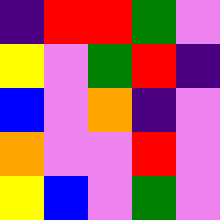[["indigo", "red", "red", "green", "violet"], ["yellow", "violet", "green", "red", "indigo"], ["blue", "violet", "orange", "indigo", "violet"], ["orange", "violet", "violet", "red", "violet"], ["yellow", "blue", "violet", "green", "violet"]]